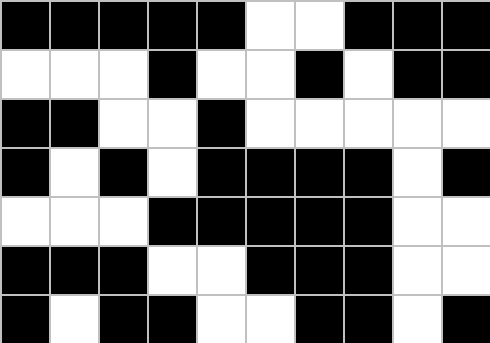[["black", "black", "black", "black", "black", "white", "white", "black", "black", "black"], ["white", "white", "white", "black", "white", "white", "black", "white", "black", "black"], ["black", "black", "white", "white", "black", "white", "white", "white", "white", "white"], ["black", "white", "black", "white", "black", "black", "black", "black", "white", "black"], ["white", "white", "white", "black", "black", "black", "black", "black", "white", "white"], ["black", "black", "black", "white", "white", "black", "black", "black", "white", "white"], ["black", "white", "black", "black", "white", "white", "black", "black", "white", "black"]]